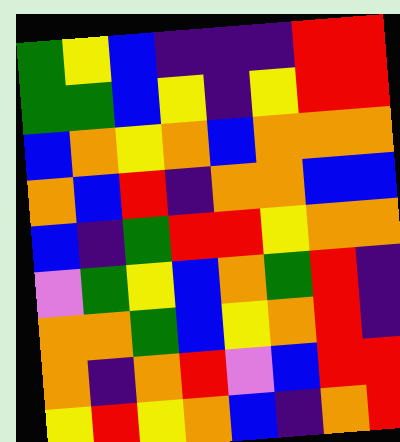[["green", "yellow", "blue", "indigo", "indigo", "indigo", "red", "red"], ["green", "green", "blue", "yellow", "indigo", "yellow", "red", "red"], ["blue", "orange", "yellow", "orange", "blue", "orange", "orange", "orange"], ["orange", "blue", "red", "indigo", "orange", "orange", "blue", "blue"], ["blue", "indigo", "green", "red", "red", "yellow", "orange", "orange"], ["violet", "green", "yellow", "blue", "orange", "green", "red", "indigo"], ["orange", "orange", "green", "blue", "yellow", "orange", "red", "indigo"], ["orange", "indigo", "orange", "red", "violet", "blue", "red", "red"], ["yellow", "red", "yellow", "orange", "blue", "indigo", "orange", "red"]]